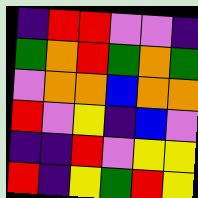[["indigo", "red", "red", "violet", "violet", "indigo"], ["green", "orange", "red", "green", "orange", "green"], ["violet", "orange", "orange", "blue", "orange", "orange"], ["red", "violet", "yellow", "indigo", "blue", "violet"], ["indigo", "indigo", "red", "violet", "yellow", "yellow"], ["red", "indigo", "yellow", "green", "red", "yellow"]]